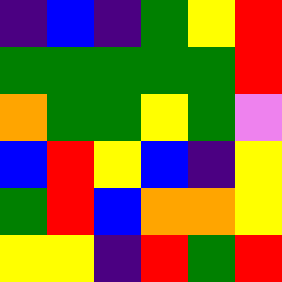[["indigo", "blue", "indigo", "green", "yellow", "red"], ["green", "green", "green", "green", "green", "red"], ["orange", "green", "green", "yellow", "green", "violet"], ["blue", "red", "yellow", "blue", "indigo", "yellow"], ["green", "red", "blue", "orange", "orange", "yellow"], ["yellow", "yellow", "indigo", "red", "green", "red"]]